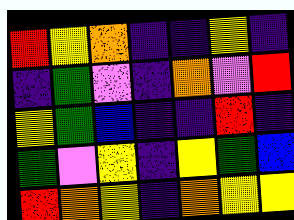[["red", "yellow", "orange", "indigo", "indigo", "yellow", "indigo"], ["indigo", "green", "violet", "indigo", "orange", "violet", "red"], ["yellow", "green", "blue", "indigo", "indigo", "red", "indigo"], ["green", "violet", "yellow", "indigo", "yellow", "green", "blue"], ["red", "orange", "yellow", "indigo", "orange", "yellow", "yellow"]]